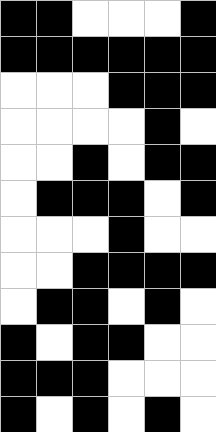[["black", "black", "white", "white", "white", "black"], ["black", "black", "black", "black", "black", "black"], ["white", "white", "white", "black", "black", "black"], ["white", "white", "white", "white", "black", "white"], ["white", "white", "black", "white", "black", "black"], ["white", "black", "black", "black", "white", "black"], ["white", "white", "white", "black", "white", "white"], ["white", "white", "black", "black", "black", "black"], ["white", "black", "black", "white", "black", "white"], ["black", "white", "black", "black", "white", "white"], ["black", "black", "black", "white", "white", "white"], ["black", "white", "black", "white", "black", "white"]]